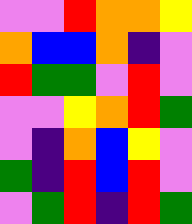[["violet", "violet", "red", "orange", "orange", "yellow"], ["orange", "blue", "blue", "orange", "indigo", "violet"], ["red", "green", "green", "violet", "red", "violet"], ["violet", "violet", "yellow", "orange", "red", "green"], ["violet", "indigo", "orange", "blue", "yellow", "violet"], ["green", "indigo", "red", "blue", "red", "violet"], ["violet", "green", "red", "indigo", "red", "green"]]